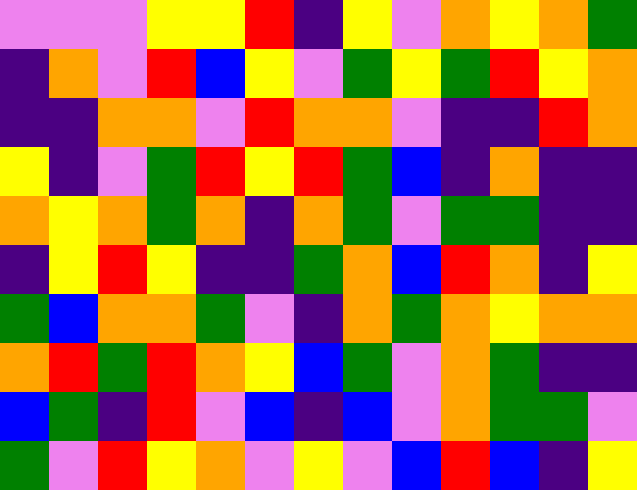[["violet", "violet", "violet", "yellow", "yellow", "red", "indigo", "yellow", "violet", "orange", "yellow", "orange", "green"], ["indigo", "orange", "violet", "red", "blue", "yellow", "violet", "green", "yellow", "green", "red", "yellow", "orange"], ["indigo", "indigo", "orange", "orange", "violet", "red", "orange", "orange", "violet", "indigo", "indigo", "red", "orange"], ["yellow", "indigo", "violet", "green", "red", "yellow", "red", "green", "blue", "indigo", "orange", "indigo", "indigo"], ["orange", "yellow", "orange", "green", "orange", "indigo", "orange", "green", "violet", "green", "green", "indigo", "indigo"], ["indigo", "yellow", "red", "yellow", "indigo", "indigo", "green", "orange", "blue", "red", "orange", "indigo", "yellow"], ["green", "blue", "orange", "orange", "green", "violet", "indigo", "orange", "green", "orange", "yellow", "orange", "orange"], ["orange", "red", "green", "red", "orange", "yellow", "blue", "green", "violet", "orange", "green", "indigo", "indigo"], ["blue", "green", "indigo", "red", "violet", "blue", "indigo", "blue", "violet", "orange", "green", "green", "violet"], ["green", "violet", "red", "yellow", "orange", "violet", "yellow", "violet", "blue", "red", "blue", "indigo", "yellow"]]